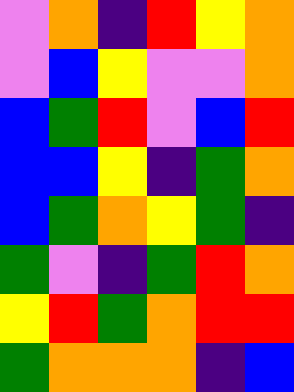[["violet", "orange", "indigo", "red", "yellow", "orange"], ["violet", "blue", "yellow", "violet", "violet", "orange"], ["blue", "green", "red", "violet", "blue", "red"], ["blue", "blue", "yellow", "indigo", "green", "orange"], ["blue", "green", "orange", "yellow", "green", "indigo"], ["green", "violet", "indigo", "green", "red", "orange"], ["yellow", "red", "green", "orange", "red", "red"], ["green", "orange", "orange", "orange", "indigo", "blue"]]